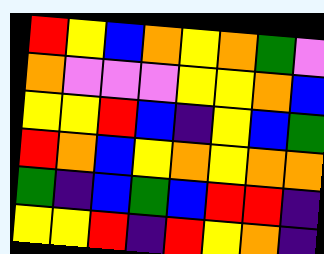[["red", "yellow", "blue", "orange", "yellow", "orange", "green", "violet"], ["orange", "violet", "violet", "violet", "yellow", "yellow", "orange", "blue"], ["yellow", "yellow", "red", "blue", "indigo", "yellow", "blue", "green"], ["red", "orange", "blue", "yellow", "orange", "yellow", "orange", "orange"], ["green", "indigo", "blue", "green", "blue", "red", "red", "indigo"], ["yellow", "yellow", "red", "indigo", "red", "yellow", "orange", "indigo"]]